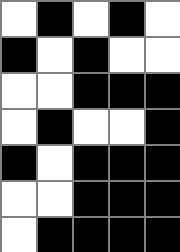[["white", "black", "white", "black", "white"], ["black", "white", "black", "white", "white"], ["white", "white", "black", "black", "black"], ["white", "black", "white", "white", "black"], ["black", "white", "black", "black", "black"], ["white", "white", "black", "black", "black"], ["white", "black", "black", "black", "black"]]